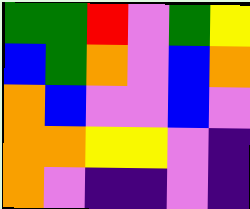[["green", "green", "red", "violet", "green", "yellow"], ["blue", "green", "orange", "violet", "blue", "orange"], ["orange", "blue", "violet", "violet", "blue", "violet"], ["orange", "orange", "yellow", "yellow", "violet", "indigo"], ["orange", "violet", "indigo", "indigo", "violet", "indigo"]]